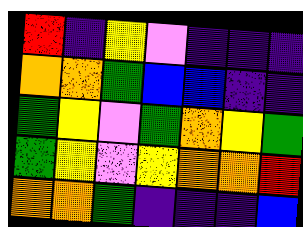[["red", "indigo", "yellow", "violet", "indigo", "indigo", "indigo"], ["orange", "orange", "green", "blue", "blue", "indigo", "indigo"], ["green", "yellow", "violet", "green", "orange", "yellow", "green"], ["green", "yellow", "violet", "yellow", "orange", "orange", "red"], ["orange", "orange", "green", "indigo", "indigo", "indigo", "blue"]]